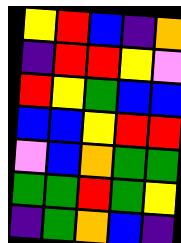[["yellow", "red", "blue", "indigo", "orange"], ["indigo", "red", "red", "yellow", "violet"], ["red", "yellow", "green", "blue", "blue"], ["blue", "blue", "yellow", "red", "red"], ["violet", "blue", "orange", "green", "green"], ["green", "green", "red", "green", "yellow"], ["indigo", "green", "orange", "blue", "indigo"]]